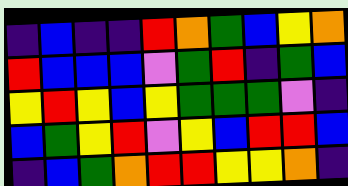[["indigo", "blue", "indigo", "indigo", "red", "orange", "green", "blue", "yellow", "orange"], ["red", "blue", "blue", "blue", "violet", "green", "red", "indigo", "green", "blue"], ["yellow", "red", "yellow", "blue", "yellow", "green", "green", "green", "violet", "indigo"], ["blue", "green", "yellow", "red", "violet", "yellow", "blue", "red", "red", "blue"], ["indigo", "blue", "green", "orange", "red", "red", "yellow", "yellow", "orange", "indigo"]]